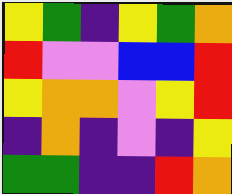[["yellow", "green", "indigo", "yellow", "green", "orange"], ["red", "violet", "violet", "blue", "blue", "red"], ["yellow", "orange", "orange", "violet", "yellow", "red"], ["indigo", "orange", "indigo", "violet", "indigo", "yellow"], ["green", "green", "indigo", "indigo", "red", "orange"]]